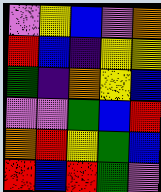[["violet", "yellow", "blue", "violet", "orange"], ["red", "blue", "indigo", "yellow", "yellow"], ["green", "indigo", "orange", "yellow", "blue"], ["violet", "violet", "green", "blue", "red"], ["orange", "red", "yellow", "green", "blue"], ["red", "blue", "red", "green", "violet"]]